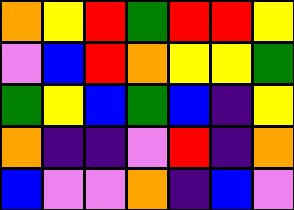[["orange", "yellow", "red", "green", "red", "red", "yellow"], ["violet", "blue", "red", "orange", "yellow", "yellow", "green"], ["green", "yellow", "blue", "green", "blue", "indigo", "yellow"], ["orange", "indigo", "indigo", "violet", "red", "indigo", "orange"], ["blue", "violet", "violet", "orange", "indigo", "blue", "violet"]]